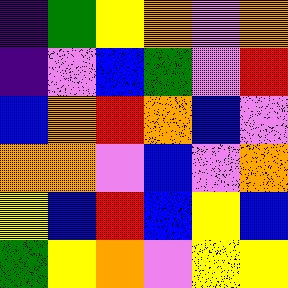[["indigo", "green", "yellow", "orange", "violet", "orange"], ["indigo", "violet", "blue", "green", "violet", "red"], ["blue", "orange", "red", "orange", "blue", "violet"], ["orange", "orange", "violet", "blue", "violet", "orange"], ["yellow", "blue", "red", "blue", "yellow", "blue"], ["green", "yellow", "orange", "violet", "yellow", "yellow"]]